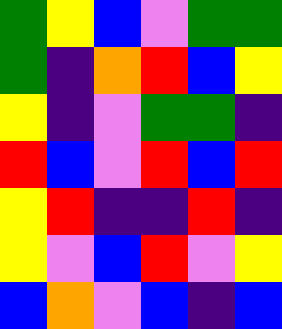[["green", "yellow", "blue", "violet", "green", "green"], ["green", "indigo", "orange", "red", "blue", "yellow"], ["yellow", "indigo", "violet", "green", "green", "indigo"], ["red", "blue", "violet", "red", "blue", "red"], ["yellow", "red", "indigo", "indigo", "red", "indigo"], ["yellow", "violet", "blue", "red", "violet", "yellow"], ["blue", "orange", "violet", "blue", "indigo", "blue"]]